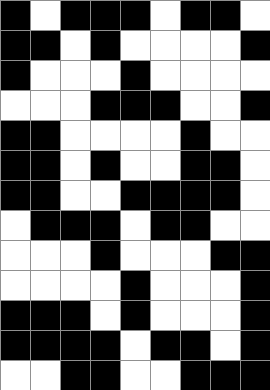[["black", "white", "black", "black", "black", "white", "black", "black", "white"], ["black", "black", "white", "black", "white", "white", "white", "white", "black"], ["black", "white", "white", "white", "black", "white", "white", "white", "white"], ["white", "white", "white", "black", "black", "black", "white", "white", "black"], ["black", "black", "white", "white", "white", "white", "black", "white", "white"], ["black", "black", "white", "black", "white", "white", "black", "black", "white"], ["black", "black", "white", "white", "black", "black", "black", "black", "white"], ["white", "black", "black", "black", "white", "black", "black", "white", "white"], ["white", "white", "white", "black", "white", "white", "white", "black", "black"], ["white", "white", "white", "white", "black", "white", "white", "white", "black"], ["black", "black", "black", "white", "black", "white", "white", "white", "black"], ["black", "black", "black", "black", "white", "black", "black", "white", "black"], ["white", "white", "black", "black", "white", "white", "black", "black", "black"]]